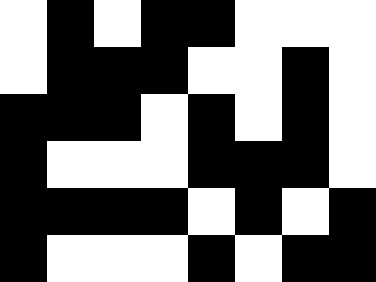[["white", "black", "white", "black", "black", "white", "white", "white"], ["white", "black", "black", "black", "white", "white", "black", "white"], ["black", "black", "black", "white", "black", "white", "black", "white"], ["black", "white", "white", "white", "black", "black", "black", "white"], ["black", "black", "black", "black", "white", "black", "white", "black"], ["black", "white", "white", "white", "black", "white", "black", "black"]]